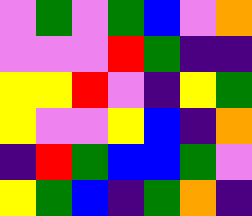[["violet", "green", "violet", "green", "blue", "violet", "orange"], ["violet", "violet", "violet", "red", "green", "indigo", "indigo"], ["yellow", "yellow", "red", "violet", "indigo", "yellow", "green"], ["yellow", "violet", "violet", "yellow", "blue", "indigo", "orange"], ["indigo", "red", "green", "blue", "blue", "green", "violet"], ["yellow", "green", "blue", "indigo", "green", "orange", "indigo"]]